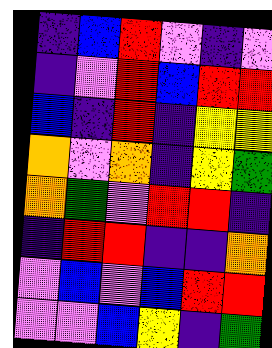[["indigo", "blue", "red", "violet", "indigo", "violet"], ["indigo", "violet", "red", "blue", "red", "red"], ["blue", "indigo", "red", "indigo", "yellow", "yellow"], ["orange", "violet", "orange", "indigo", "yellow", "green"], ["orange", "green", "violet", "red", "red", "indigo"], ["indigo", "red", "red", "indigo", "indigo", "orange"], ["violet", "blue", "violet", "blue", "red", "red"], ["violet", "violet", "blue", "yellow", "indigo", "green"]]